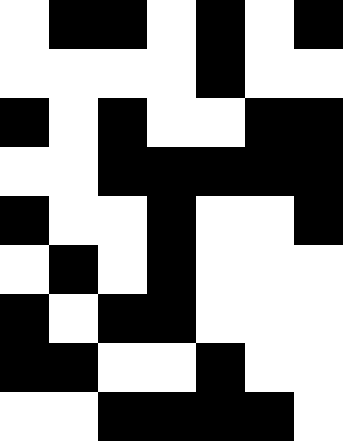[["white", "black", "black", "white", "black", "white", "black"], ["white", "white", "white", "white", "black", "white", "white"], ["black", "white", "black", "white", "white", "black", "black"], ["white", "white", "black", "black", "black", "black", "black"], ["black", "white", "white", "black", "white", "white", "black"], ["white", "black", "white", "black", "white", "white", "white"], ["black", "white", "black", "black", "white", "white", "white"], ["black", "black", "white", "white", "black", "white", "white"], ["white", "white", "black", "black", "black", "black", "white"]]